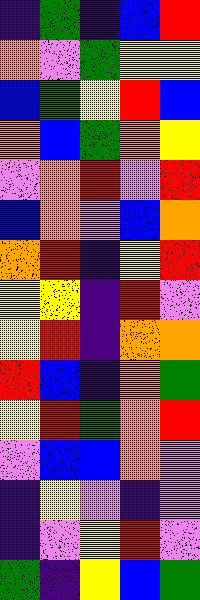[["indigo", "green", "indigo", "blue", "red"], ["orange", "violet", "green", "yellow", "yellow"], ["blue", "green", "yellow", "red", "blue"], ["orange", "blue", "green", "orange", "yellow"], ["violet", "orange", "red", "violet", "red"], ["blue", "orange", "violet", "blue", "orange"], ["orange", "red", "indigo", "yellow", "red"], ["yellow", "yellow", "indigo", "red", "violet"], ["yellow", "red", "indigo", "orange", "orange"], ["red", "blue", "indigo", "orange", "green"], ["yellow", "red", "green", "orange", "red"], ["violet", "blue", "blue", "orange", "violet"], ["indigo", "yellow", "violet", "indigo", "violet"], ["indigo", "violet", "yellow", "red", "violet"], ["green", "indigo", "yellow", "blue", "green"]]